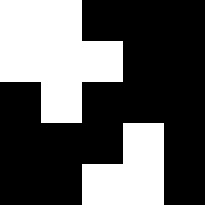[["white", "white", "black", "black", "black"], ["white", "white", "white", "black", "black"], ["black", "white", "black", "black", "black"], ["black", "black", "black", "white", "black"], ["black", "black", "white", "white", "black"]]